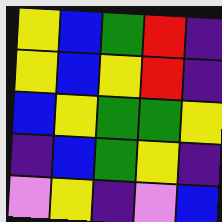[["yellow", "blue", "green", "red", "indigo"], ["yellow", "blue", "yellow", "red", "indigo"], ["blue", "yellow", "green", "green", "yellow"], ["indigo", "blue", "green", "yellow", "indigo"], ["violet", "yellow", "indigo", "violet", "blue"]]